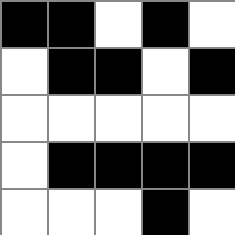[["black", "black", "white", "black", "white"], ["white", "black", "black", "white", "black"], ["white", "white", "white", "white", "white"], ["white", "black", "black", "black", "black"], ["white", "white", "white", "black", "white"]]